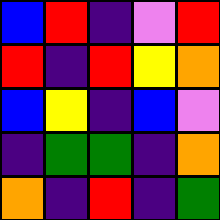[["blue", "red", "indigo", "violet", "red"], ["red", "indigo", "red", "yellow", "orange"], ["blue", "yellow", "indigo", "blue", "violet"], ["indigo", "green", "green", "indigo", "orange"], ["orange", "indigo", "red", "indigo", "green"]]